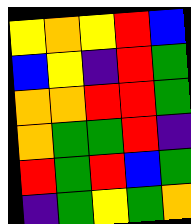[["yellow", "orange", "yellow", "red", "blue"], ["blue", "yellow", "indigo", "red", "green"], ["orange", "orange", "red", "red", "green"], ["orange", "green", "green", "red", "indigo"], ["red", "green", "red", "blue", "green"], ["indigo", "green", "yellow", "green", "orange"]]